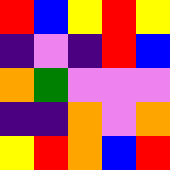[["red", "blue", "yellow", "red", "yellow"], ["indigo", "violet", "indigo", "red", "blue"], ["orange", "green", "violet", "violet", "violet"], ["indigo", "indigo", "orange", "violet", "orange"], ["yellow", "red", "orange", "blue", "red"]]